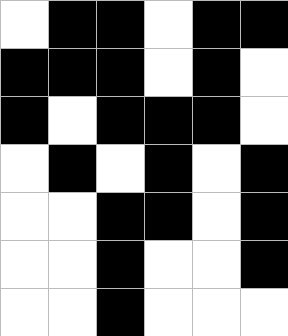[["white", "black", "black", "white", "black", "black"], ["black", "black", "black", "white", "black", "white"], ["black", "white", "black", "black", "black", "white"], ["white", "black", "white", "black", "white", "black"], ["white", "white", "black", "black", "white", "black"], ["white", "white", "black", "white", "white", "black"], ["white", "white", "black", "white", "white", "white"]]